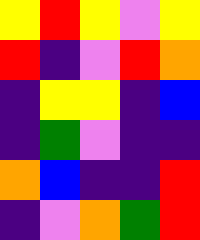[["yellow", "red", "yellow", "violet", "yellow"], ["red", "indigo", "violet", "red", "orange"], ["indigo", "yellow", "yellow", "indigo", "blue"], ["indigo", "green", "violet", "indigo", "indigo"], ["orange", "blue", "indigo", "indigo", "red"], ["indigo", "violet", "orange", "green", "red"]]